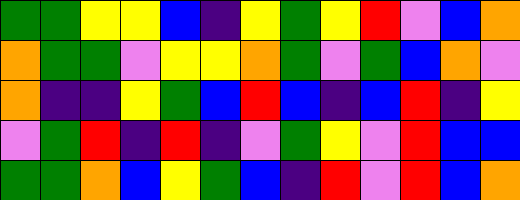[["green", "green", "yellow", "yellow", "blue", "indigo", "yellow", "green", "yellow", "red", "violet", "blue", "orange"], ["orange", "green", "green", "violet", "yellow", "yellow", "orange", "green", "violet", "green", "blue", "orange", "violet"], ["orange", "indigo", "indigo", "yellow", "green", "blue", "red", "blue", "indigo", "blue", "red", "indigo", "yellow"], ["violet", "green", "red", "indigo", "red", "indigo", "violet", "green", "yellow", "violet", "red", "blue", "blue"], ["green", "green", "orange", "blue", "yellow", "green", "blue", "indigo", "red", "violet", "red", "blue", "orange"]]